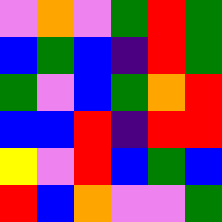[["violet", "orange", "violet", "green", "red", "green"], ["blue", "green", "blue", "indigo", "red", "green"], ["green", "violet", "blue", "green", "orange", "red"], ["blue", "blue", "red", "indigo", "red", "red"], ["yellow", "violet", "red", "blue", "green", "blue"], ["red", "blue", "orange", "violet", "violet", "green"]]